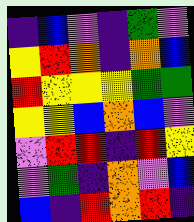[["indigo", "blue", "violet", "indigo", "green", "violet"], ["yellow", "red", "orange", "indigo", "orange", "blue"], ["red", "yellow", "yellow", "yellow", "green", "green"], ["yellow", "yellow", "blue", "orange", "blue", "violet"], ["violet", "red", "red", "indigo", "red", "yellow"], ["violet", "green", "indigo", "orange", "violet", "blue"], ["blue", "indigo", "red", "orange", "red", "indigo"]]